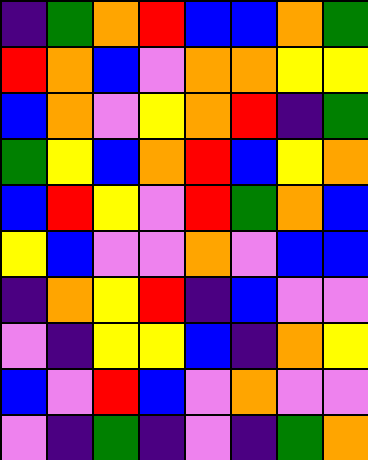[["indigo", "green", "orange", "red", "blue", "blue", "orange", "green"], ["red", "orange", "blue", "violet", "orange", "orange", "yellow", "yellow"], ["blue", "orange", "violet", "yellow", "orange", "red", "indigo", "green"], ["green", "yellow", "blue", "orange", "red", "blue", "yellow", "orange"], ["blue", "red", "yellow", "violet", "red", "green", "orange", "blue"], ["yellow", "blue", "violet", "violet", "orange", "violet", "blue", "blue"], ["indigo", "orange", "yellow", "red", "indigo", "blue", "violet", "violet"], ["violet", "indigo", "yellow", "yellow", "blue", "indigo", "orange", "yellow"], ["blue", "violet", "red", "blue", "violet", "orange", "violet", "violet"], ["violet", "indigo", "green", "indigo", "violet", "indigo", "green", "orange"]]